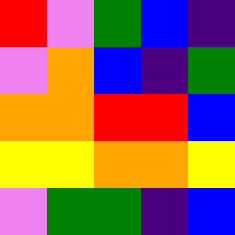[["red", "violet", "green", "blue", "indigo"], ["violet", "orange", "blue", "indigo", "green"], ["orange", "orange", "red", "red", "blue"], ["yellow", "yellow", "orange", "orange", "yellow"], ["violet", "green", "green", "indigo", "blue"]]